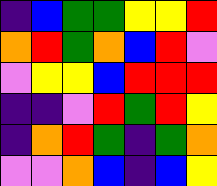[["indigo", "blue", "green", "green", "yellow", "yellow", "red"], ["orange", "red", "green", "orange", "blue", "red", "violet"], ["violet", "yellow", "yellow", "blue", "red", "red", "red"], ["indigo", "indigo", "violet", "red", "green", "red", "yellow"], ["indigo", "orange", "red", "green", "indigo", "green", "orange"], ["violet", "violet", "orange", "blue", "indigo", "blue", "yellow"]]